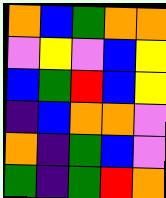[["orange", "blue", "green", "orange", "orange"], ["violet", "yellow", "violet", "blue", "yellow"], ["blue", "green", "red", "blue", "yellow"], ["indigo", "blue", "orange", "orange", "violet"], ["orange", "indigo", "green", "blue", "violet"], ["green", "indigo", "green", "red", "orange"]]